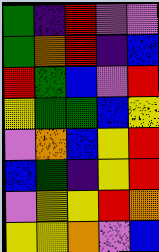[["green", "indigo", "red", "violet", "violet"], ["green", "orange", "red", "indigo", "blue"], ["red", "green", "blue", "violet", "red"], ["yellow", "green", "green", "blue", "yellow"], ["violet", "orange", "blue", "yellow", "red"], ["blue", "green", "indigo", "yellow", "red"], ["violet", "yellow", "yellow", "red", "orange"], ["yellow", "yellow", "orange", "violet", "blue"]]